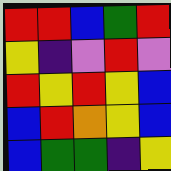[["red", "red", "blue", "green", "red"], ["yellow", "indigo", "violet", "red", "violet"], ["red", "yellow", "red", "yellow", "blue"], ["blue", "red", "orange", "yellow", "blue"], ["blue", "green", "green", "indigo", "yellow"]]